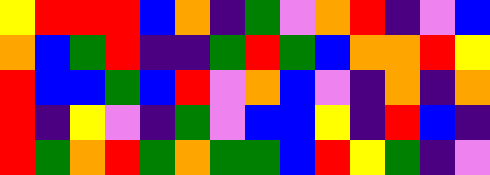[["yellow", "red", "red", "red", "blue", "orange", "indigo", "green", "violet", "orange", "red", "indigo", "violet", "blue"], ["orange", "blue", "green", "red", "indigo", "indigo", "green", "red", "green", "blue", "orange", "orange", "red", "yellow"], ["red", "blue", "blue", "green", "blue", "red", "violet", "orange", "blue", "violet", "indigo", "orange", "indigo", "orange"], ["red", "indigo", "yellow", "violet", "indigo", "green", "violet", "blue", "blue", "yellow", "indigo", "red", "blue", "indigo"], ["red", "green", "orange", "red", "green", "orange", "green", "green", "blue", "red", "yellow", "green", "indigo", "violet"]]